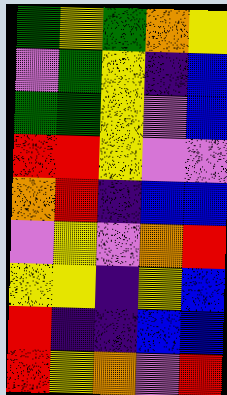[["green", "yellow", "green", "orange", "yellow"], ["violet", "green", "yellow", "indigo", "blue"], ["green", "green", "yellow", "violet", "blue"], ["red", "red", "yellow", "violet", "violet"], ["orange", "red", "indigo", "blue", "blue"], ["violet", "yellow", "violet", "orange", "red"], ["yellow", "yellow", "indigo", "yellow", "blue"], ["red", "indigo", "indigo", "blue", "blue"], ["red", "yellow", "orange", "violet", "red"]]